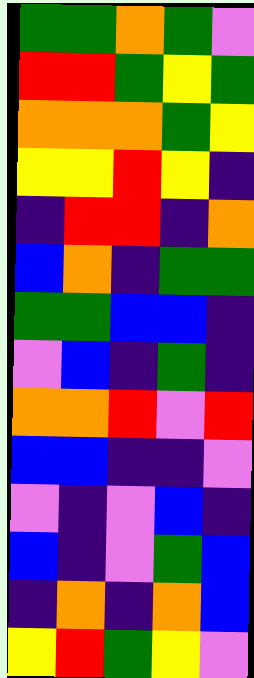[["green", "green", "orange", "green", "violet"], ["red", "red", "green", "yellow", "green"], ["orange", "orange", "orange", "green", "yellow"], ["yellow", "yellow", "red", "yellow", "indigo"], ["indigo", "red", "red", "indigo", "orange"], ["blue", "orange", "indigo", "green", "green"], ["green", "green", "blue", "blue", "indigo"], ["violet", "blue", "indigo", "green", "indigo"], ["orange", "orange", "red", "violet", "red"], ["blue", "blue", "indigo", "indigo", "violet"], ["violet", "indigo", "violet", "blue", "indigo"], ["blue", "indigo", "violet", "green", "blue"], ["indigo", "orange", "indigo", "orange", "blue"], ["yellow", "red", "green", "yellow", "violet"]]